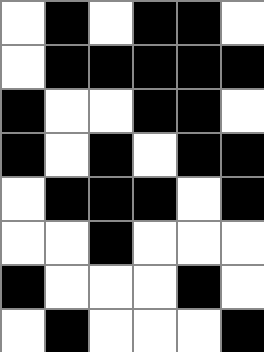[["white", "black", "white", "black", "black", "white"], ["white", "black", "black", "black", "black", "black"], ["black", "white", "white", "black", "black", "white"], ["black", "white", "black", "white", "black", "black"], ["white", "black", "black", "black", "white", "black"], ["white", "white", "black", "white", "white", "white"], ["black", "white", "white", "white", "black", "white"], ["white", "black", "white", "white", "white", "black"]]